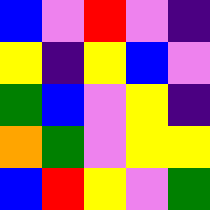[["blue", "violet", "red", "violet", "indigo"], ["yellow", "indigo", "yellow", "blue", "violet"], ["green", "blue", "violet", "yellow", "indigo"], ["orange", "green", "violet", "yellow", "yellow"], ["blue", "red", "yellow", "violet", "green"]]